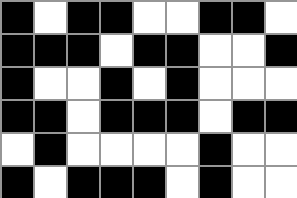[["black", "white", "black", "black", "white", "white", "black", "black", "white"], ["black", "black", "black", "white", "black", "black", "white", "white", "black"], ["black", "white", "white", "black", "white", "black", "white", "white", "white"], ["black", "black", "white", "black", "black", "black", "white", "black", "black"], ["white", "black", "white", "white", "white", "white", "black", "white", "white"], ["black", "white", "black", "black", "black", "white", "black", "white", "white"]]